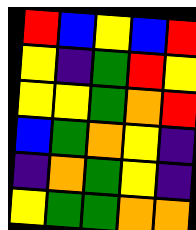[["red", "blue", "yellow", "blue", "red"], ["yellow", "indigo", "green", "red", "yellow"], ["yellow", "yellow", "green", "orange", "red"], ["blue", "green", "orange", "yellow", "indigo"], ["indigo", "orange", "green", "yellow", "indigo"], ["yellow", "green", "green", "orange", "orange"]]